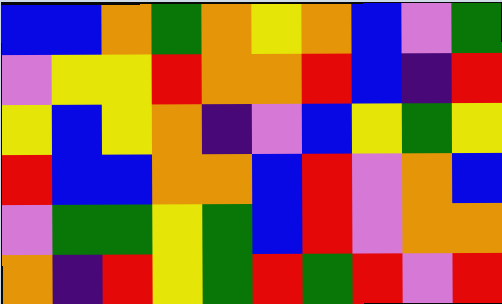[["blue", "blue", "orange", "green", "orange", "yellow", "orange", "blue", "violet", "green"], ["violet", "yellow", "yellow", "red", "orange", "orange", "red", "blue", "indigo", "red"], ["yellow", "blue", "yellow", "orange", "indigo", "violet", "blue", "yellow", "green", "yellow"], ["red", "blue", "blue", "orange", "orange", "blue", "red", "violet", "orange", "blue"], ["violet", "green", "green", "yellow", "green", "blue", "red", "violet", "orange", "orange"], ["orange", "indigo", "red", "yellow", "green", "red", "green", "red", "violet", "red"]]